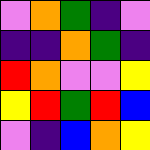[["violet", "orange", "green", "indigo", "violet"], ["indigo", "indigo", "orange", "green", "indigo"], ["red", "orange", "violet", "violet", "yellow"], ["yellow", "red", "green", "red", "blue"], ["violet", "indigo", "blue", "orange", "yellow"]]